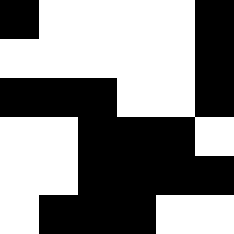[["black", "white", "white", "white", "white", "black"], ["white", "white", "white", "white", "white", "black"], ["black", "black", "black", "white", "white", "black"], ["white", "white", "black", "black", "black", "white"], ["white", "white", "black", "black", "black", "black"], ["white", "black", "black", "black", "white", "white"]]